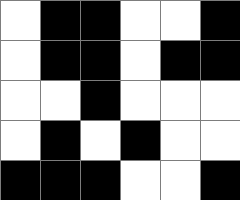[["white", "black", "black", "white", "white", "black"], ["white", "black", "black", "white", "black", "black"], ["white", "white", "black", "white", "white", "white"], ["white", "black", "white", "black", "white", "white"], ["black", "black", "black", "white", "white", "black"]]